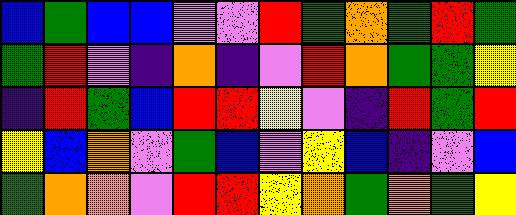[["blue", "green", "blue", "blue", "violet", "violet", "red", "green", "orange", "green", "red", "green"], ["green", "red", "violet", "indigo", "orange", "indigo", "violet", "red", "orange", "green", "green", "yellow"], ["indigo", "red", "green", "blue", "red", "red", "yellow", "violet", "indigo", "red", "green", "red"], ["yellow", "blue", "orange", "violet", "green", "blue", "violet", "yellow", "blue", "indigo", "violet", "blue"], ["green", "orange", "orange", "violet", "red", "red", "yellow", "orange", "green", "orange", "green", "yellow"]]